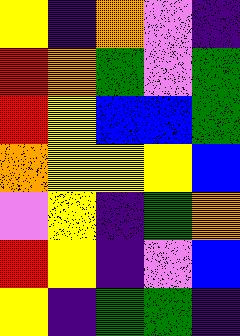[["yellow", "indigo", "orange", "violet", "indigo"], ["red", "orange", "green", "violet", "green"], ["red", "yellow", "blue", "blue", "green"], ["orange", "yellow", "yellow", "yellow", "blue"], ["violet", "yellow", "indigo", "green", "orange"], ["red", "yellow", "indigo", "violet", "blue"], ["yellow", "indigo", "green", "green", "indigo"]]